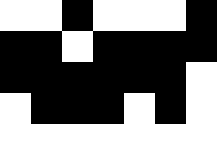[["white", "white", "black", "white", "white", "white", "black"], ["black", "black", "white", "black", "black", "black", "black"], ["black", "black", "black", "black", "black", "black", "white"], ["white", "black", "black", "black", "white", "black", "white"], ["white", "white", "white", "white", "white", "white", "white"]]